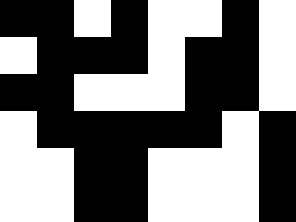[["black", "black", "white", "black", "white", "white", "black", "white"], ["white", "black", "black", "black", "white", "black", "black", "white"], ["black", "black", "white", "white", "white", "black", "black", "white"], ["white", "black", "black", "black", "black", "black", "white", "black"], ["white", "white", "black", "black", "white", "white", "white", "black"], ["white", "white", "black", "black", "white", "white", "white", "black"]]